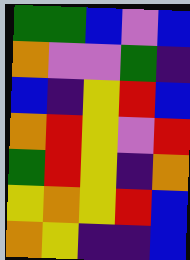[["green", "green", "blue", "violet", "blue"], ["orange", "violet", "violet", "green", "indigo"], ["blue", "indigo", "yellow", "red", "blue"], ["orange", "red", "yellow", "violet", "red"], ["green", "red", "yellow", "indigo", "orange"], ["yellow", "orange", "yellow", "red", "blue"], ["orange", "yellow", "indigo", "indigo", "blue"]]